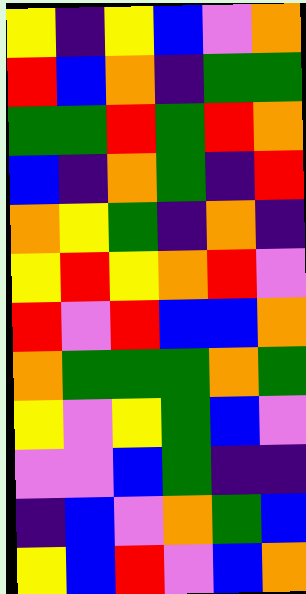[["yellow", "indigo", "yellow", "blue", "violet", "orange"], ["red", "blue", "orange", "indigo", "green", "green"], ["green", "green", "red", "green", "red", "orange"], ["blue", "indigo", "orange", "green", "indigo", "red"], ["orange", "yellow", "green", "indigo", "orange", "indigo"], ["yellow", "red", "yellow", "orange", "red", "violet"], ["red", "violet", "red", "blue", "blue", "orange"], ["orange", "green", "green", "green", "orange", "green"], ["yellow", "violet", "yellow", "green", "blue", "violet"], ["violet", "violet", "blue", "green", "indigo", "indigo"], ["indigo", "blue", "violet", "orange", "green", "blue"], ["yellow", "blue", "red", "violet", "blue", "orange"]]